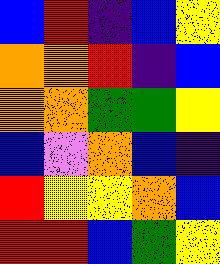[["blue", "red", "indigo", "blue", "yellow"], ["orange", "orange", "red", "indigo", "blue"], ["orange", "orange", "green", "green", "yellow"], ["blue", "violet", "orange", "blue", "indigo"], ["red", "yellow", "yellow", "orange", "blue"], ["red", "red", "blue", "green", "yellow"]]